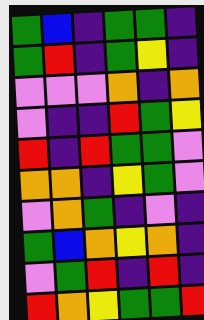[["green", "blue", "indigo", "green", "green", "indigo"], ["green", "red", "indigo", "green", "yellow", "indigo"], ["violet", "violet", "violet", "orange", "indigo", "orange"], ["violet", "indigo", "indigo", "red", "green", "yellow"], ["red", "indigo", "red", "green", "green", "violet"], ["orange", "orange", "indigo", "yellow", "green", "violet"], ["violet", "orange", "green", "indigo", "violet", "indigo"], ["green", "blue", "orange", "yellow", "orange", "indigo"], ["violet", "green", "red", "indigo", "red", "indigo"], ["red", "orange", "yellow", "green", "green", "red"]]